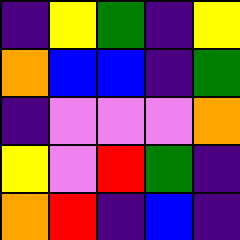[["indigo", "yellow", "green", "indigo", "yellow"], ["orange", "blue", "blue", "indigo", "green"], ["indigo", "violet", "violet", "violet", "orange"], ["yellow", "violet", "red", "green", "indigo"], ["orange", "red", "indigo", "blue", "indigo"]]